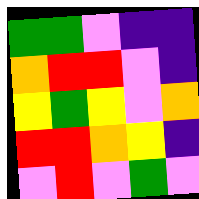[["green", "green", "violet", "indigo", "indigo"], ["orange", "red", "red", "violet", "indigo"], ["yellow", "green", "yellow", "violet", "orange"], ["red", "red", "orange", "yellow", "indigo"], ["violet", "red", "violet", "green", "violet"]]